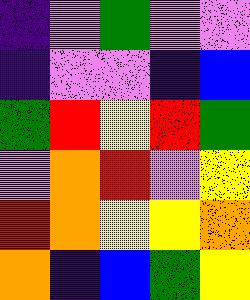[["indigo", "violet", "green", "violet", "violet"], ["indigo", "violet", "violet", "indigo", "blue"], ["green", "red", "yellow", "red", "green"], ["violet", "orange", "red", "violet", "yellow"], ["red", "orange", "yellow", "yellow", "orange"], ["orange", "indigo", "blue", "green", "yellow"]]